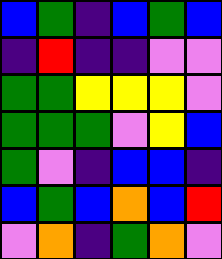[["blue", "green", "indigo", "blue", "green", "blue"], ["indigo", "red", "indigo", "indigo", "violet", "violet"], ["green", "green", "yellow", "yellow", "yellow", "violet"], ["green", "green", "green", "violet", "yellow", "blue"], ["green", "violet", "indigo", "blue", "blue", "indigo"], ["blue", "green", "blue", "orange", "blue", "red"], ["violet", "orange", "indigo", "green", "orange", "violet"]]